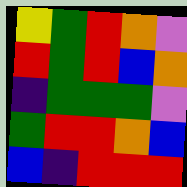[["yellow", "green", "red", "orange", "violet"], ["red", "green", "red", "blue", "orange"], ["indigo", "green", "green", "green", "violet"], ["green", "red", "red", "orange", "blue"], ["blue", "indigo", "red", "red", "red"]]